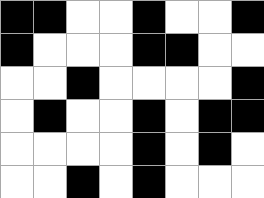[["black", "black", "white", "white", "black", "white", "white", "black"], ["black", "white", "white", "white", "black", "black", "white", "white"], ["white", "white", "black", "white", "white", "white", "white", "black"], ["white", "black", "white", "white", "black", "white", "black", "black"], ["white", "white", "white", "white", "black", "white", "black", "white"], ["white", "white", "black", "white", "black", "white", "white", "white"]]